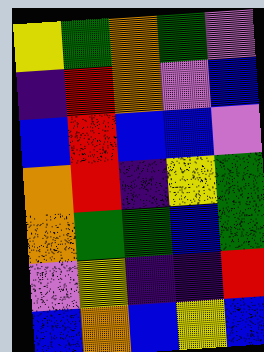[["yellow", "green", "orange", "green", "violet"], ["indigo", "red", "orange", "violet", "blue"], ["blue", "red", "blue", "blue", "violet"], ["orange", "red", "indigo", "yellow", "green"], ["orange", "green", "green", "blue", "green"], ["violet", "yellow", "indigo", "indigo", "red"], ["blue", "orange", "blue", "yellow", "blue"]]